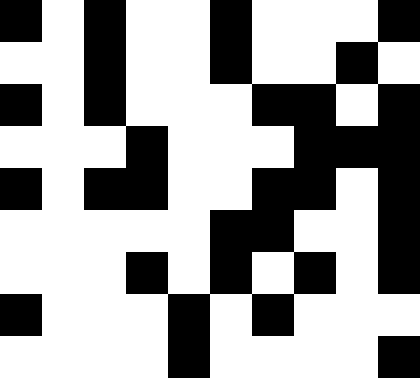[["black", "white", "black", "white", "white", "black", "white", "white", "white", "black"], ["white", "white", "black", "white", "white", "black", "white", "white", "black", "white"], ["black", "white", "black", "white", "white", "white", "black", "black", "white", "black"], ["white", "white", "white", "black", "white", "white", "white", "black", "black", "black"], ["black", "white", "black", "black", "white", "white", "black", "black", "white", "black"], ["white", "white", "white", "white", "white", "black", "black", "white", "white", "black"], ["white", "white", "white", "black", "white", "black", "white", "black", "white", "black"], ["black", "white", "white", "white", "black", "white", "black", "white", "white", "white"], ["white", "white", "white", "white", "black", "white", "white", "white", "white", "black"]]